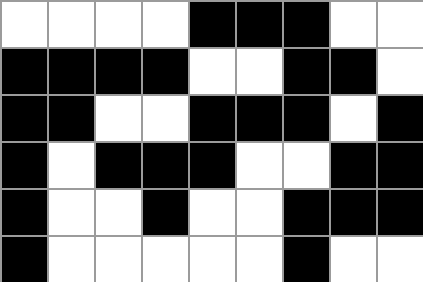[["white", "white", "white", "white", "black", "black", "black", "white", "white"], ["black", "black", "black", "black", "white", "white", "black", "black", "white"], ["black", "black", "white", "white", "black", "black", "black", "white", "black"], ["black", "white", "black", "black", "black", "white", "white", "black", "black"], ["black", "white", "white", "black", "white", "white", "black", "black", "black"], ["black", "white", "white", "white", "white", "white", "black", "white", "white"]]